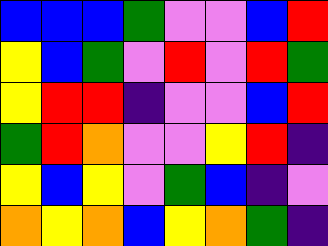[["blue", "blue", "blue", "green", "violet", "violet", "blue", "red"], ["yellow", "blue", "green", "violet", "red", "violet", "red", "green"], ["yellow", "red", "red", "indigo", "violet", "violet", "blue", "red"], ["green", "red", "orange", "violet", "violet", "yellow", "red", "indigo"], ["yellow", "blue", "yellow", "violet", "green", "blue", "indigo", "violet"], ["orange", "yellow", "orange", "blue", "yellow", "orange", "green", "indigo"]]